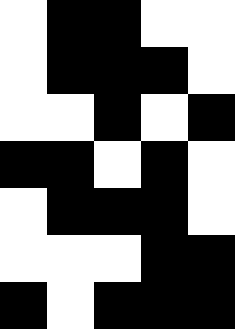[["white", "black", "black", "white", "white"], ["white", "black", "black", "black", "white"], ["white", "white", "black", "white", "black"], ["black", "black", "white", "black", "white"], ["white", "black", "black", "black", "white"], ["white", "white", "white", "black", "black"], ["black", "white", "black", "black", "black"]]